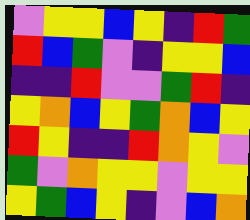[["violet", "yellow", "yellow", "blue", "yellow", "indigo", "red", "green"], ["red", "blue", "green", "violet", "indigo", "yellow", "yellow", "blue"], ["indigo", "indigo", "red", "violet", "violet", "green", "red", "indigo"], ["yellow", "orange", "blue", "yellow", "green", "orange", "blue", "yellow"], ["red", "yellow", "indigo", "indigo", "red", "orange", "yellow", "violet"], ["green", "violet", "orange", "yellow", "yellow", "violet", "yellow", "yellow"], ["yellow", "green", "blue", "yellow", "indigo", "violet", "blue", "orange"]]